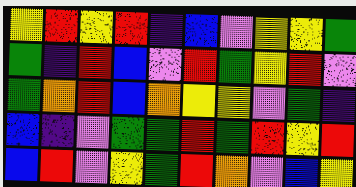[["yellow", "red", "yellow", "red", "indigo", "blue", "violet", "yellow", "yellow", "green"], ["green", "indigo", "red", "blue", "violet", "red", "green", "yellow", "red", "violet"], ["green", "orange", "red", "blue", "orange", "yellow", "yellow", "violet", "green", "indigo"], ["blue", "indigo", "violet", "green", "green", "red", "green", "red", "yellow", "red"], ["blue", "red", "violet", "yellow", "green", "red", "orange", "violet", "blue", "yellow"]]